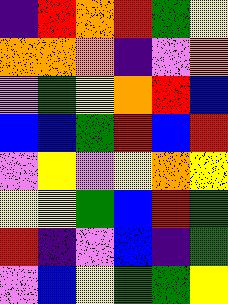[["indigo", "red", "orange", "red", "green", "yellow"], ["orange", "orange", "orange", "indigo", "violet", "orange"], ["violet", "green", "yellow", "orange", "red", "blue"], ["blue", "blue", "green", "red", "blue", "red"], ["violet", "yellow", "violet", "yellow", "orange", "yellow"], ["yellow", "yellow", "green", "blue", "red", "green"], ["red", "indigo", "violet", "blue", "indigo", "green"], ["violet", "blue", "yellow", "green", "green", "yellow"]]